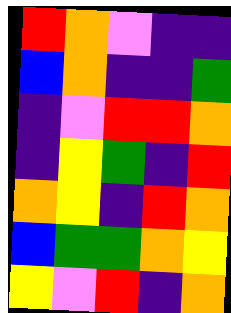[["red", "orange", "violet", "indigo", "indigo"], ["blue", "orange", "indigo", "indigo", "green"], ["indigo", "violet", "red", "red", "orange"], ["indigo", "yellow", "green", "indigo", "red"], ["orange", "yellow", "indigo", "red", "orange"], ["blue", "green", "green", "orange", "yellow"], ["yellow", "violet", "red", "indigo", "orange"]]